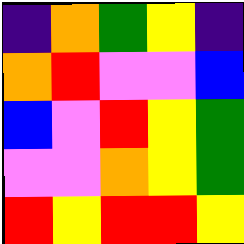[["indigo", "orange", "green", "yellow", "indigo"], ["orange", "red", "violet", "violet", "blue"], ["blue", "violet", "red", "yellow", "green"], ["violet", "violet", "orange", "yellow", "green"], ["red", "yellow", "red", "red", "yellow"]]